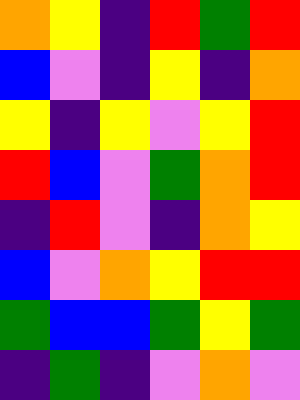[["orange", "yellow", "indigo", "red", "green", "red"], ["blue", "violet", "indigo", "yellow", "indigo", "orange"], ["yellow", "indigo", "yellow", "violet", "yellow", "red"], ["red", "blue", "violet", "green", "orange", "red"], ["indigo", "red", "violet", "indigo", "orange", "yellow"], ["blue", "violet", "orange", "yellow", "red", "red"], ["green", "blue", "blue", "green", "yellow", "green"], ["indigo", "green", "indigo", "violet", "orange", "violet"]]